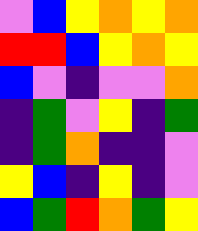[["violet", "blue", "yellow", "orange", "yellow", "orange"], ["red", "red", "blue", "yellow", "orange", "yellow"], ["blue", "violet", "indigo", "violet", "violet", "orange"], ["indigo", "green", "violet", "yellow", "indigo", "green"], ["indigo", "green", "orange", "indigo", "indigo", "violet"], ["yellow", "blue", "indigo", "yellow", "indigo", "violet"], ["blue", "green", "red", "orange", "green", "yellow"]]